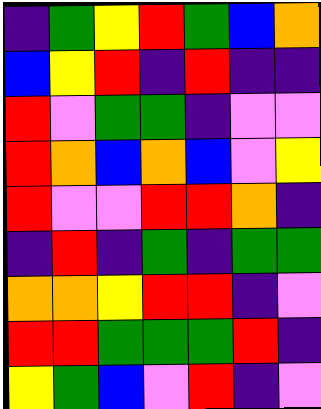[["indigo", "green", "yellow", "red", "green", "blue", "orange"], ["blue", "yellow", "red", "indigo", "red", "indigo", "indigo"], ["red", "violet", "green", "green", "indigo", "violet", "violet"], ["red", "orange", "blue", "orange", "blue", "violet", "yellow"], ["red", "violet", "violet", "red", "red", "orange", "indigo"], ["indigo", "red", "indigo", "green", "indigo", "green", "green"], ["orange", "orange", "yellow", "red", "red", "indigo", "violet"], ["red", "red", "green", "green", "green", "red", "indigo"], ["yellow", "green", "blue", "violet", "red", "indigo", "violet"]]